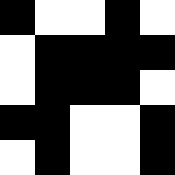[["black", "white", "white", "black", "white"], ["white", "black", "black", "black", "black"], ["white", "black", "black", "black", "white"], ["black", "black", "white", "white", "black"], ["white", "black", "white", "white", "black"]]